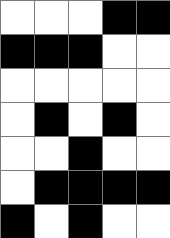[["white", "white", "white", "black", "black"], ["black", "black", "black", "white", "white"], ["white", "white", "white", "white", "white"], ["white", "black", "white", "black", "white"], ["white", "white", "black", "white", "white"], ["white", "black", "black", "black", "black"], ["black", "white", "black", "white", "white"]]